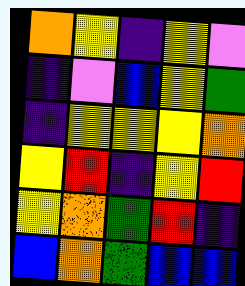[["orange", "yellow", "indigo", "yellow", "violet"], ["indigo", "violet", "blue", "yellow", "green"], ["indigo", "yellow", "yellow", "yellow", "orange"], ["yellow", "red", "indigo", "yellow", "red"], ["yellow", "orange", "green", "red", "indigo"], ["blue", "orange", "green", "blue", "blue"]]